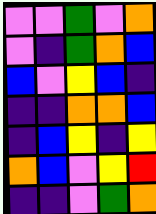[["violet", "violet", "green", "violet", "orange"], ["violet", "indigo", "green", "orange", "blue"], ["blue", "violet", "yellow", "blue", "indigo"], ["indigo", "indigo", "orange", "orange", "blue"], ["indigo", "blue", "yellow", "indigo", "yellow"], ["orange", "blue", "violet", "yellow", "red"], ["indigo", "indigo", "violet", "green", "orange"]]